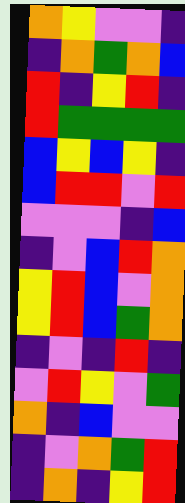[["orange", "yellow", "violet", "violet", "indigo"], ["indigo", "orange", "green", "orange", "blue"], ["red", "indigo", "yellow", "red", "indigo"], ["red", "green", "green", "green", "green"], ["blue", "yellow", "blue", "yellow", "indigo"], ["blue", "red", "red", "violet", "red"], ["violet", "violet", "violet", "indigo", "blue"], ["indigo", "violet", "blue", "red", "orange"], ["yellow", "red", "blue", "violet", "orange"], ["yellow", "red", "blue", "green", "orange"], ["indigo", "violet", "indigo", "red", "indigo"], ["violet", "red", "yellow", "violet", "green"], ["orange", "indigo", "blue", "violet", "violet"], ["indigo", "violet", "orange", "green", "red"], ["indigo", "orange", "indigo", "yellow", "red"]]